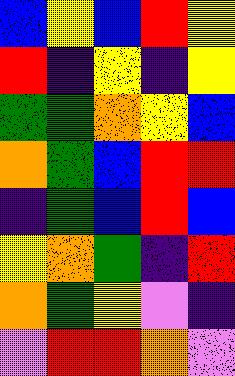[["blue", "yellow", "blue", "red", "yellow"], ["red", "indigo", "yellow", "indigo", "yellow"], ["green", "green", "orange", "yellow", "blue"], ["orange", "green", "blue", "red", "red"], ["indigo", "green", "blue", "red", "blue"], ["yellow", "orange", "green", "indigo", "red"], ["orange", "green", "yellow", "violet", "indigo"], ["violet", "red", "red", "orange", "violet"]]